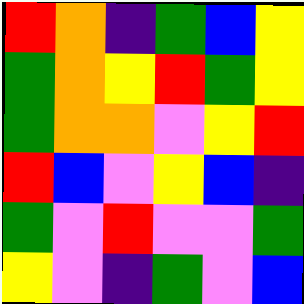[["red", "orange", "indigo", "green", "blue", "yellow"], ["green", "orange", "yellow", "red", "green", "yellow"], ["green", "orange", "orange", "violet", "yellow", "red"], ["red", "blue", "violet", "yellow", "blue", "indigo"], ["green", "violet", "red", "violet", "violet", "green"], ["yellow", "violet", "indigo", "green", "violet", "blue"]]